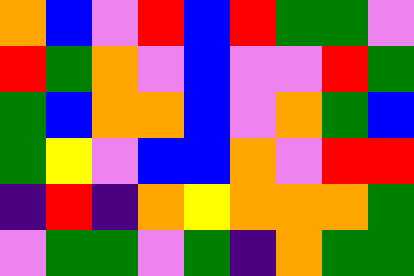[["orange", "blue", "violet", "red", "blue", "red", "green", "green", "violet"], ["red", "green", "orange", "violet", "blue", "violet", "violet", "red", "green"], ["green", "blue", "orange", "orange", "blue", "violet", "orange", "green", "blue"], ["green", "yellow", "violet", "blue", "blue", "orange", "violet", "red", "red"], ["indigo", "red", "indigo", "orange", "yellow", "orange", "orange", "orange", "green"], ["violet", "green", "green", "violet", "green", "indigo", "orange", "green", "green"]]